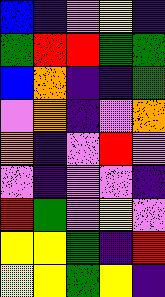[["blue", "indigo", "violet", "yellow", "indigo"], ["green", "red", "red", "green", "green"], ["blue", "orange", "indigo", "indigo", "green"], ["violet", "orange", "indigo", "violet", "orange"], ["orange", "indigo", "violet", "red", "violet"], ["violet", "indigo", "violet", "violet", "indigo"], ["red", "green", "violet", "yellow", "violet"], ["yellow", "yellow", "green", "indigo", "red"], ["yellow", "yellow", "green", "yellow", "indigo"]]